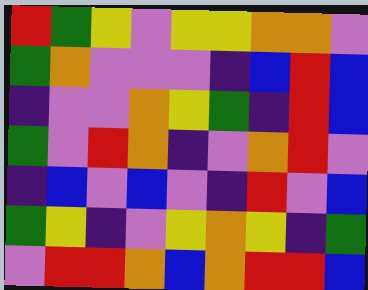[["red", "green", "yellow", "violet", "yellow", "yellow", "orange", "orange", "violet"], ["green", "orange", "violet", "violet", "violet", "indigo", "blue", "red", "blue"], ["indigo", "violet", "violet", "orange", "yellow", "green", "indigo", "red", "blue"], ["green", "violet", "red", "orange", "indigo", "violet", "orange", "red", "violet"], ["indigo", "blue", "violet", "blue", "violet", "indigo", "red", "violet", "blue"], ["green", "yellow", "indigo", "violet", "yellow", "orange", "yellow", "indigo", "green"], ["violet", "red", "red", "orange", "blue", "orange", "red", "red", "blue"]]